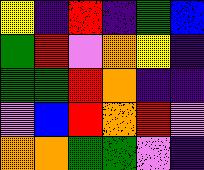[["yellow", "indigo", "red", "indigo", "green", "blue"], ["green", "red", "violet", "orange", "yellow", "indigo"], ["green", "green", "red", "orange", "indigo", "indigo"], ["violet", "blue", "red", "orange", "red", "violet"], ["orange", "orange", "green", "green", "violet", "indigo"]]